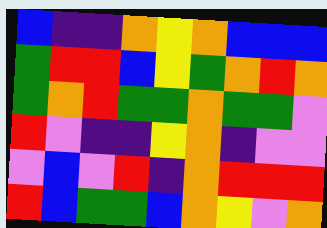[["blue", "indigo", "indigo", "orange", "yellow", "orange", "blue", "blue", "blue"], ["green", "red", "red", "blue", "yellow", "green", "orange", "red", "orange"], ["green", "orange", "red", "green", "green", "orange", "green", "green", "violet"], ["red", "violet", "indigo", "indigo", "yellow", "orange", "indigo", "violet", "violet"], ["violet", "blue", "violet", "red", "indigo", "orange", "red", "red", "red"], ["red", "blue", "green", "green", "blue", "orange", "yellow", "violet", "orange"]]